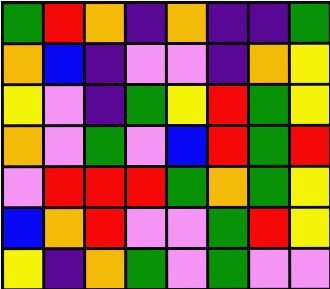[["green", "red", "orange", "indigo", "orange", "indigo", "indigo", "green"], ["orange", "blue", "indigo", "violet", "violet", "indigo", "orange", "yellow"], ["yellow", "violet", "indigo", "green", "yellow", "red", "green", "yellow"], ["orange", "violet", "green", "violet", "blue", "red", "green", "red"], ["violet", "red", "red", "red", "green", "orange", "green", "yellow"], ["blue", "orange", "red", "violet", "violet", "green", "red", "yellow"], ["yellow", "indigo", "orange", "green", "violet", "green", "violet", "violet"]]